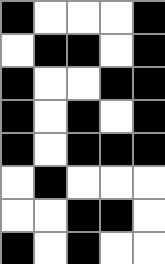[["black", "white", "white", "white", "black"], ["white", "black", "black", "white", "black"], ["black", "white", "white", "black", "black"], ["black", "white", "black", "white", "black"], ["black", "white", "black", "black", "black"], ["white", "black", "white", "white", "white"], ["white", "white", "black", "black", "white"], ["black", "white", "black", "white", "white"]]